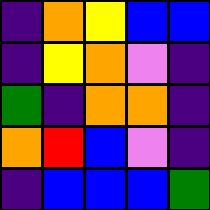[["indigo", "orange", "yellow", "blue", "blue"], ["indigo", "yellow", "orange", "violet", "indigo"], ["green", "indigo", "orange", "orange", "indigo"], ["orange", "red", "blue", "violet", "indigo"], ["indigo", "blue", "blue", "blue", "green"]]